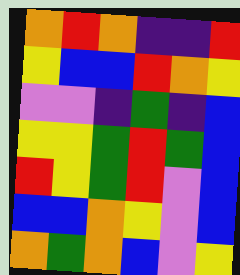[["orange", "red", "orange", "indigo", "indigo", "red"], ["yellow", "blue", "blue", "red", "orange", "yellow"], ["violet", "violet", "indigo", "green", "indigo", "blue"], ["yellow", "yellow", "green", "red", "green", "blue"], ["red", "yellow", "green", "red", "violet", "blue"], ["blue", "blue", "orange", "yellow", "violet", "blue"], ["orange", "green", "orange", "blue", "violet", "yellow"]]